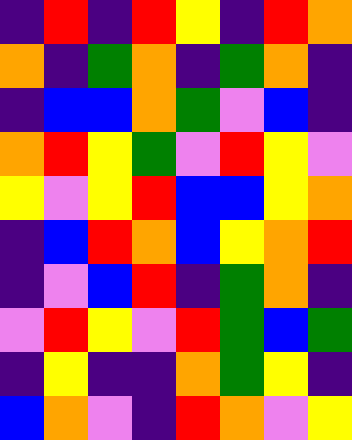[["indigo", "red", "indigo", "red", "yellow", "indigo", "red", "orange"], ["orange", "indigo", "green", "orange", "indigo", "green", "orange", "indigo"], ["indigo", "blue", "blue", "orange", "green", "violet", "blue", "indigo"], ["orange", "red", "yellow", "green", "violet", "red", "yellow", "violet"], ["yellow", "violet", "yellow", "red", "blue", "blue", "yellow", "orange"], ["indigo", "blue", "red", "orange", "blue", "yellow", "orange", "red"], ["indigo", "violet", "blue", "red", "indigo", "green", "orange", "indigo"], ["violet", "red", "yellow", "violet", "red", "green", "blue", "green"], ["indigo", "yellow", "indigo", "indigo", "orange", "green", "yellow", "indigo"], ["blue", "orange", "violet", "indigo", "red", "orange", "violet", "yellow"]]